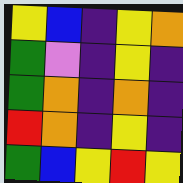[["yellow", "blue", "indigo", "yellow", "orange"], ["green", "violet", "indigo", "yellow", "indigo"], ["green", "orange", "indigo", "orange", "indigo"], ["red", "orange", "indigo", "yellow", "indigo"], ["green", "blue", "yellow", "red", "yellow"]]